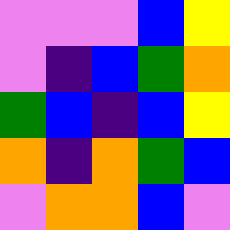[["violet", "violet", "violet", "blue", "yellow"], ["violet", "indigo", "blue", "green", "orange"], ["green", "blue", "indigo", "blue", "yellow"], ["orange", "indigo", "orange", "green", "blue"], ["violet", "orange", "orange", "blue", "violet"]]